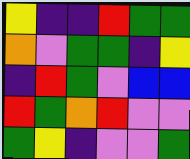[["yellow", "indigo", "indigo", "red", "green", "green"], ["orange", "violet", "green", "green", "indigo", "yellow"], ["indigo", "red", "green", "violet", "blue", "blue"], ["red", "green", "orange", "red", "violet", "violet"], ["green", "yellow", "indigo", "violet", "violet", "green"]]